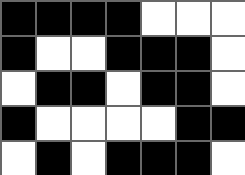[["black", "black", "black", "black", "white", "white", "white"], ["black", "white", "white", "black", "black", "black", "white"], ["white", "black", "black", "white", "black", "black", "white"], ["black", "white", "white", "white", "white", "black", "black"], ["white", "black", "white", "black", "black", "black", "white"]]